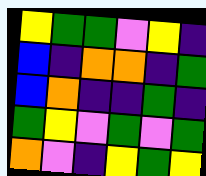[["yellow", "green", "green", "violet", "yellow", "indigo"], ["blue", "indigo", "orange", "orange", "indigo", "green"], ["blue", "orange", "indigo", "indigo", "green", "indigo"], ["green", "yellow", "violet", "green", "violet", "green"], ["orange", "violet", "indigo", "yellow", "green", "yellow"]]